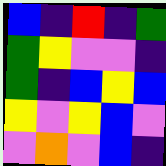[["blue", "indigo", "red", "indigo", "green"], ["green", "yellow", "violet", "violet", "indigo"], ["green", "indigo", "blue", "yellow", "blue"], ["yellow", "violet", "yellow", "blue", "violet"], ["violet", "orange", "violet", "blue", "indigo"]]